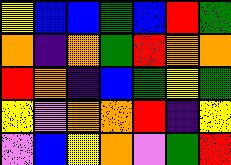[["yellow", "blue", "blue", "green", "blue", "red", "green"], ["orange", "indigo", "orange", "green", "red", "orange", "orange"], ["red", "orange", "indigo", "blue", "green", "yellow", "green"], ["yellow", "violet", "orange", "orange", "red", "indigo", "yellow"], ["violet", "blue", "yellow", "orange", "violet", "green", "red"]]